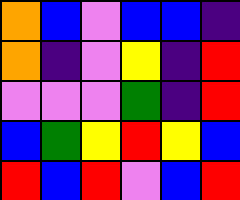[["orange", "blue", "violet", "blue", "blue", "indigo"], ["orange", "indigo", "violet", "yellow", "indigo", "red"], ["violet", "violet", "violet", "green", "indigo", "red"], ["blue", "green", "yellow", "red", "yellow", "blue"], ["red", "blue", "red", "violet", "blue", "red"]]